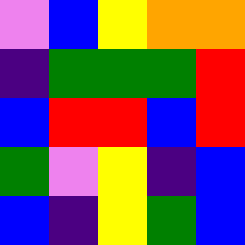[["violet", "blue", "yellow", "orange", "orange"], ["indigo", "green", "green", "green", "red"], ["blue", "red", "red", "blue", "red"], ["green", "violet", "yellow", "indigo", "blue"], ["blue", "indigo", "yellow", "green", "blue"]]